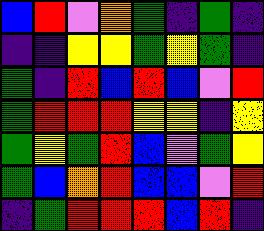[["blue", "red", "violet", "orange", "green", "indigo", "green", "indigo"], ["indigo", "indigo", "yellow", "yellow", "green", "yellow", "green", "indigo"], ["green", "indigo", "red", "blue", "red", "blue", "violet", "red"], ["green", "red", "red", "red", "yellow", "yellow", "indigo", "yellow"], ["green", "yellow", "green", "red", "blue", "violet", "green", "yellow"], ["green", "blue", "orange", "red", "blue", "blue", "violet", "red"], ["indigo", "green", "red", "red", "red", "blue", "red", "indigo"]]